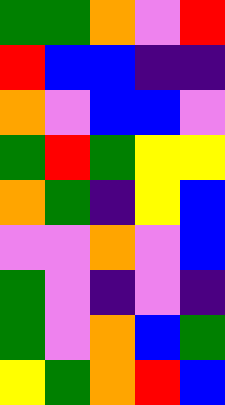[["green", "green", "orange", "violet", "red"], ["red", "blue", "blue", "indigo", "indigo"], ["orange", "violet", "blue", "blue", "violet"], ["green", "red", "green", "yellow", "yellow"], ["orange", "green", "indigo", "yellow", "blue"], ["violet", "violet", "orange", "violet", "blue"], ["green", "violet", "indigo", "violet", "indigo"], ["green", "violet", "orange", "blue", "green"], ["yellow", "green", "orange", "red", "blue"]]